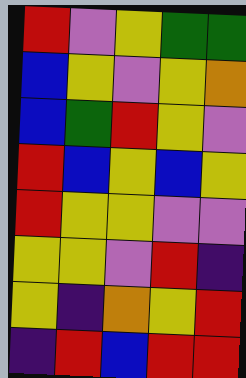[["red", "violet", "yellow", "green", "green"], ["blue", "yellow", "violet", "yellow", "orange"], ["blue", "green", "red", "yellow", "violet"], ["red", "blue", "yellow", "blue", "yellow"], ["red", "yellow", "yellow", "violet", "violet"], ["yellow", "yellow", "violet", "red", "indigo"], ["yellow", "indigo", "orange", "yellow", "red"], ["indigo", "red", "blue", "red", "red"]]